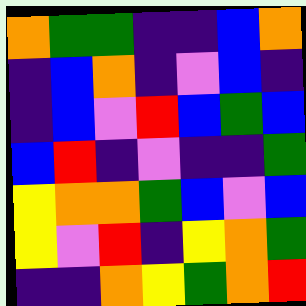[["orange", "green", "green", "indigo", "indigo", "blue", "orange"], ["indigo", "blue", "orange", "indigo", "violet", "blue", "indigo"], ["indigo", "blue", "violet", "red", "blue", "green", "blue"], ["blue", "red", "indigo", "violet", "indigo", "indigo", "green"], ["yellow", "orange", "orange", "green", "blue", "violet", "blue"], ["yellow", "violet", "red", "indigo", "yellow", "orange", "green"], ["indigo", "indigo", "orange", "yellow", "green", "orange", "red"]]